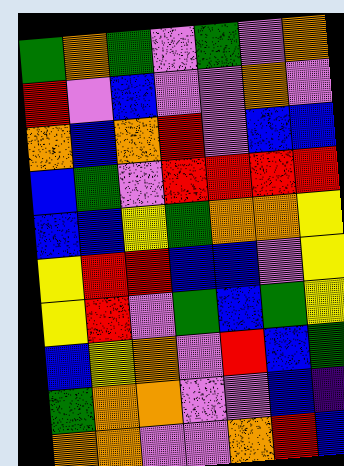[["green", "orange", "green", "violet", "green", "violet", "orange"], ["red", "violet", "blue", "violet", "violet", "orange", "violet"], ["orange", "blue", "orange", "red", "violet", "blue", "blue"], ["blue", "green", "violet", "red", "red", "red", "red"], ["blue", "blue", "yellow", "green", "orange", "orange", "yellow"], ["yellow", "red", "red", "blue", "blue", "violet", "yellow"], ["yellow", "red", "violet", "green", "blue", "green", "yellow"], ["blue", "yellow", "orange", "violet", "red", "blue", "green"], ["green", "orange", "orange", "violet", "violet", "blue", "indigo"], ["orange", "orange", "violet", "violet", "orange", "red", "blue"]]